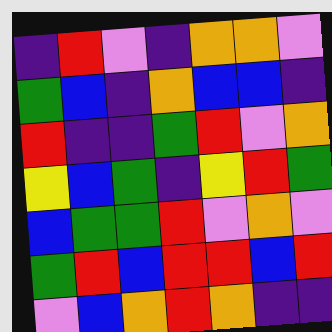[["indigo", "red", "violet", "indigo", "orange", "orange", "violet"], ["green", "blue", "indigo", "orange", "blue", "blue", "indigo"], ["red", "indigo", "indigo", "green", "red", "violet", "orange"], ["yellow", "blue", "green", "indigo", "yellow", "red", "green"], ["blue", "green", "green", "red", "violet", "orange", "violet"], ["green", "red", "blue", "red", "red", "blue", "red"], ["violet", "blue", "orange", "red", "orange", "indigo", "indigo"]]